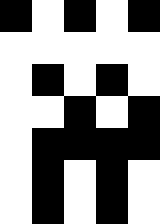[["black", "white", "black", "white", "black"], ["white", "white", "white", "white", "white"], ["white", "black", "white", "black", "white"], ["white", "white", "black", "white", "black"], ["white", "black", "black", "black", "black"], ["white", "black", "white", "black", "white"], ["white", "black", "white", "black", "white"]]